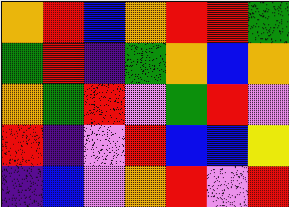[["orange", "red", "blue", "orange", "red", "red", "green"], ["green", "red", "indigo", "green", "orange", "blue", "orange"], ["orange", "green", "red", "violet", "green", "red", "violet"], ["red", "indigo", "violet", "red", "blue", "blue", "yellow"], ["indigo", "blue", "violet", "orange", "red", "violet", "red"]]